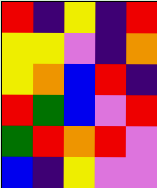[["red", "indigo", "yellow", "indigo", "red"], ["yellow", "yellow", "violet", "indigo", "orange"], ["yellow", "orange", "blue", "red", "indigo"], ["red", "green", "blue", "violet", "red"], ["green", "red", "orange", "red", "violet"], ["blue", "indigo", "yellow", "violet", "violet"]]